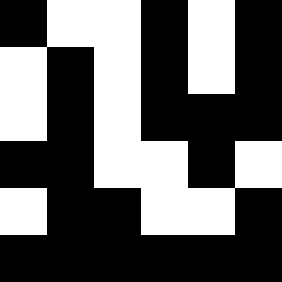[["black", "white", "white", "black", "white", "black"], ["white", "black", "white", "black", "white", "black"], ["white", "black", "white", "black", "black", "black"], ["black", "black", "white", "white", "black", "white"], ["white", "black", "black", "white", "white", "black"], ["black", "black", "black", "black", "black", "black"]]